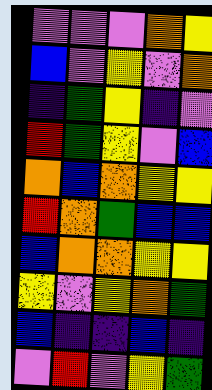[["violet", "violet", "violet", "orange", "yellow"], ["blue", "violet", "yellow", "violet", "orange"], ["indigo", "green", "yellow", "indigo", "violet"], ["red", "green", "yellow", "violet", "blue"], ["orange", "blue", "orange", "yellow", "yellow"], ["red", "orange", "green", "blue", "blue"], ["blue", "orange", "orange", "yellow", "yellow"], ["yellow", "violet", "yellow", "orange", "green"], ["blue", "indigo", "indigo", "blue", "indigo"], ["violet", "red", "violet", "yellow", "green"]]